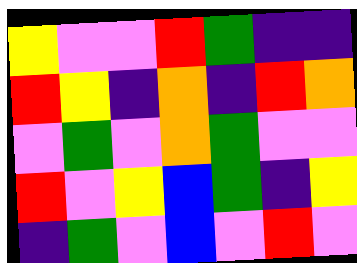[["yellow", "violet", "violet", "red", "green", "indigo", "indigo"], ["red", "yellow", "indigo", "orange", "indigo", "red", "orange"], ["violet", "green", "violet", "orange", "green", "violet", "violet"], ["red", "violet", "yellow", "blue", "green", "indigo", "yellow"], ["indigo", "green", "violet", "blue", "violet", "red", "violet"]]